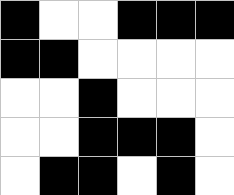[["black", "white", "white", "black", "black", "black"], ["black", "black", "white", "white", "white", "white"], ["white", "white", "black", "white", "white", "white"], ["white", "white", "black", "black", "black", "white"], ["white", "black", "black", "white", "black", "white"]]